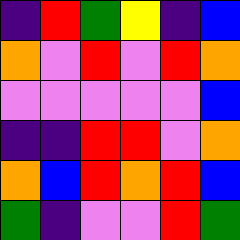[["indigo", "red", "green", "yellow", "indigo", "blue"], ["orange", "violet", "red", "violet", "red", "orange"], ["violet", "violet", "violet", "violet", "violet", "blue"], ["indigo", "indigo", "red", "red", "violet", "orange"], ["orange", "blue", "red", "orange", "red", "blue"], ["green", "indigo", "violet", "violet", "red", "green"]]